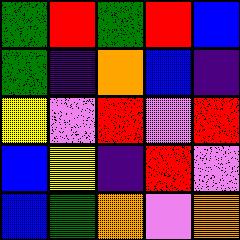[["green", "red", "green", "red", "blue"], ["green", "indigo", "orange", "blue", "indigo"], ["yellow", "violet", "red", "violet", "red"], ["blue", "yellow", "indigo", "red", "violet"], ["blue", "green", "orange", "violet", "orange"]]